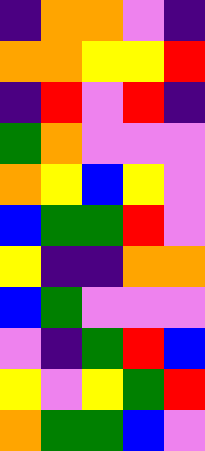[["indigo", "orange", "orange", "violet", "indigo"], ["orange", "orange", "yellow", "yellow", "red"], ["indigo", "red", "violet", "red", "indigo"], ["green", "orange", "violet", "violet", "violet"], ["orange", "yellow", "blue", "yellow", "violet"], ["blue", "green", "green", "red", "violet"], ["yellow", "indigo", "indigo", "orange", "orange"], ["blue", "green", "violet", "violet", "violet"], ["violet", "indigo", "green", "red", "blue"], ["yellow", "violet", "yellow", "green", "red"], ["orange", "green", "green", "blue", "violet"]]